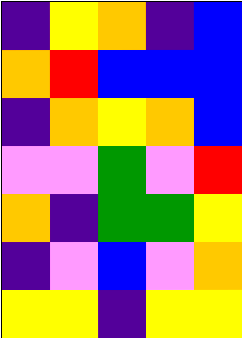[["indigo", "yellow", "orange", "indigo", "blue"], ["orange", "red", "blue", "blue", "blue"], ["indigo", "orange", "yellow", "orange", "blue"], ["violet", "violet", "green", "violet", "red"], ["orange", "indigo", "green", "green", "yellow"], ["indigo", "violet", "blue", "violet", "orange"], ["yellow", "yellow", "indigo", "yellow", "yellow"]]